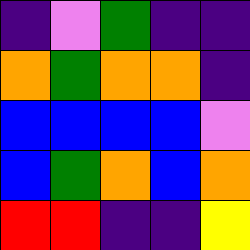[["indigo", "violet", "green", "indigo", "indigo"], ["orange", "green", "orange", "orange", "indigo"], ["blue", "blue", "blue", "blue", "violet"], ["blue", "green", "orange", "blue", "orange"], ["red", "red", "indigo", "indigo", "yellow"]]